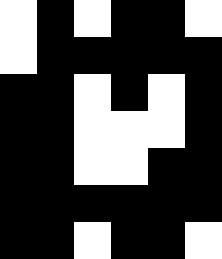[["white", "black", "white", "black", "black", "white"], ["white", "black", "black", "black", "black", "black"], ["black", "black", "white", "black", "white", "black"], ["black", "black", "white", "white", "white", "black"], ["black", "black", "white", "white", "black", "black"], ["black", "black", "black", "black", "black", "black"], ["black", "black", "white", "black", "black", "white"]]